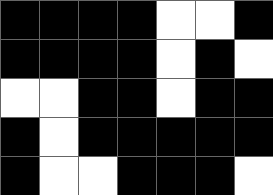[["black", "black", "black", "black", "white", "white", "black"], ["black", "black", "black", "black", "white", "black", "white"], ["white", "white", "black", "black", "white", "black", "black"], ["black", "white", "black", "black", "black", "black", "black"], ["black", "white", "white", "black", "black", "black", "white"]]